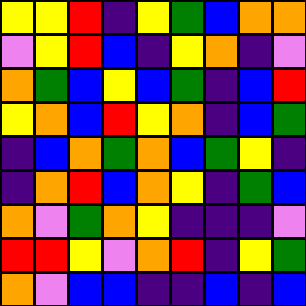[["yellow", "yellow", "red", "indigo", "yellow", "green", "blue", "orange", "orange"], ["violet", "yellow", "red", "blue", "indigo", "yellow", "orange", "indigo", "violet"], ["orange", "green", "blue", "yellow", "blue", "green", "indigo", "blue", "red"], ["yellow", "orange", "blue", "red", "yellow", "orange", "indigo", "blue", "green"], ["indigo", "blue", "orange", "green", "orange", "blue", "green", "yellow", "indigo"], ["indigo", "orange", "red", "blue", "orange", "yellow", "indigo", "green", "blue"], ["orange", "violet", "green", "orange", "yellow", "indigo", "indigo", "indigo", "violet"], ["red", "red", "yellow", "violet", "orange", "red", "indigo", "yellow", "green"], ["orange", "violet", "blue", "blue", "indigo", "indigo", "blue", "indigo", "blue"]]